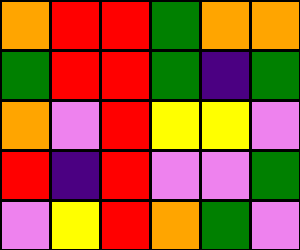[["orange", "red", "red", "green", "orange", "orange"], ["green", "red", "red", "green", "indigo", "green"], ["orange", "violet", "red", "yellow", "yellow", "violet"], ["red", "indigo", "red", "violet", "violet", "green"], ["violet", "yellow", "red", "orange", "green", "violet"]]